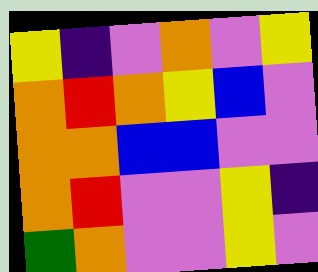[["yellow", "indigo", "violet", "orange", "violet", "yellow"], ["orange", "red", "orange", "yellow", "blue", "violet"], ["orange", "orange", "blue", "blue", "violet", "violet"], ["orange", "red", "violet", "violet", "yellow", "indigo"], ["green", "orange", "violet", "violet", "yellow", "violet"]]